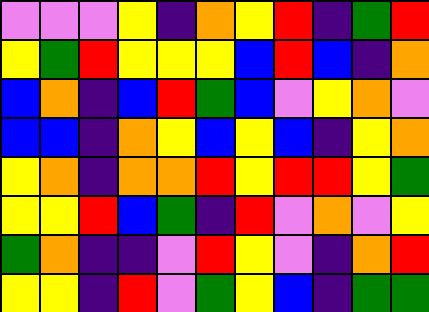[["violet", "violet", "violet", "yellow", "indigo", "orange", "yellow", "red", "indigo", "green", "red"], ["yellow", "green", "red", "yellow", "yellow", "yellow", "blue", "red", "blue", "indigo", "orange"], ["blue", "orange", "indigo", "blue", "red", "green", "blue", "violet", "yellow", "orange", "violet"], ["blue", "blue", "indigo", "orange", "yellow", "blue", "yellow", "blue", "indigo", "yellow", "orange"], ["yellow", "orange", "indigo", "orange", "orange", "red", "yellow", "red", "red", "yellow", "green"], ["yellow", "yellow", "red", "blue", "green", "indigo", "red", "violet", "orange", "violet", "yellow"], ["green", "orange", "indigo", "indigo", "violet", "red", "yellow", "violet", "indigo", "orange", "red"], ["yellow", "yellow", "indigo", "red", "violet", "green", "yellow", "blue", "indigo", "green", "green"]]